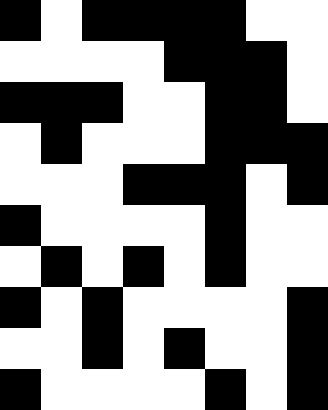[["black", "white", "black", "black", "black", "black", "white", "white"], ["white", "white", "white", "white", "black", "black", "black", "white"], ["black", "black", "black", "white", "white", "black", "black", "white"], ["white", "black", "white", "white", "white", "black", "black", "black"], ["white", "white", "white", "black", "black", "black", "white", "black"], ["black", "white", "white", "white", "white", "black", "white", "white"], ["white", "black", "white", "black", "white", "black", "white", "white"], ["black", "white", "black", "white", "white", "white", "white", "black"], ["white", "white", "black", "white", "black", "white", "white", "black"], ["black", "white", "white", "white", "white", "black", "white", "black"]]